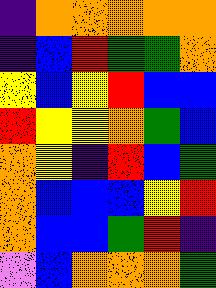[["indigo", "orange", "orange", "orange", "orange", "orange"], ["indigo", "blue", "red", "green", "green", "orange"], ["yellow", "blue", "yellow", "red", "blue", "blue"], ["red", "yellow", "yellow", "orange", "green", "blue"], ["orange", "yellow", "indigo", "red", "blue", "green"], ["orange", "blue", "blue", "blue", "yellow", "red"], ["orange", "blue", "blue", "green", "red", "indigo"], ["violet", "blue", "orange", "orange", "orange", "green"]]